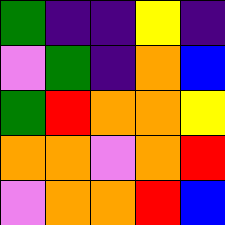[["green", "indigo", "indigo", "yellow", "indigo"], ["violet", "green", "indigo", "orange", "blue"], ["green", "red", "orange", "orange", "yellow"], ["orange", "orange", "violet", "orange", "red"], ["violet", "orange", "orange", "red", "blue"]]